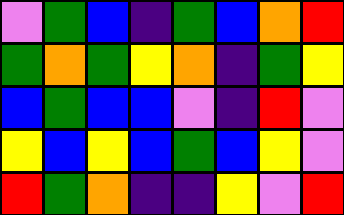[["violet", "green", "blue", "indigo", "green", "blue", "orange", "red"], ["green", "orange", "green", "yellow", "orange", "indigo", "green", "yellow"], ["blue", "green", "blue", "blue", "violet", "indigo", "red", "violet"], ["yellow", "blue", "yellow", "blue", "green", "blue", "yellow", "violet"], ["red", "green", "orange", "indigo", "indigo", "yellow", "violet", "red"]]